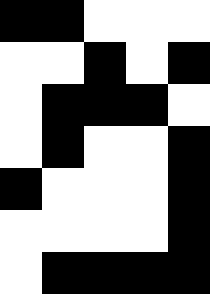[["black", "black", "white", "white", "white"], ["white", "white", "black", "white", "black"], ["white", "black", "black", "black", "white"], ["white", "black", "white", "white", "black"], ["black", "white", "white", "white", "black"], ["white", "white", "white", "white", "black"], ["white", "black", "black", "black", "black"]]